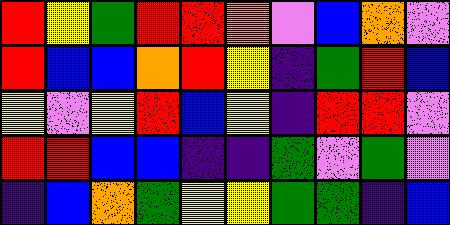[["red", "yellow", "green", "red", "red", "orange", "violet", "blue", "orange", "violet"], ["red", "blue", "blue", "orange", "red", "yellow", "indigo", "green", "red", "blue"], ["yellow", "violet", "yellow", "red", "blue", "yellow", "indigo", "red", "red", "violet"], ["red", "red", "blue", "blue", "indigo", "indigo", "green", "violet", "green", "violet"], ["indigo", "blue", "orange", "green", "yellow", "yellow", "green", "green", "indigo", "blue"]]